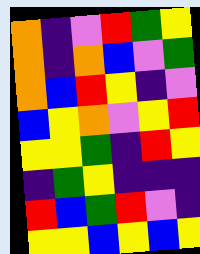[["orange", "indigo", "violet", "red", "green", "yellow"], ["orange", "indigo", "orange", "blue", "violet", "green"], ["orange", "blue", "red", "yellow", "indigo", "violet"], ["blue", "yellow", "orange", "violet", "yellow", "red"], ["yellow", "yellow", "green", "indigo", "red", "yellow"], ["indigo", "green", "yellow", "indigo", "indigo", "indigo"], ["red", "blue", "green", "red", "violet", "indigo"], ["yellow", "yellow", "blue", "yellow", "blue", "yellow"]]